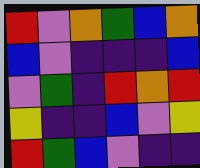[["red", "violet", "orange", "green", "blue", "orange"], ["blue", "violet", "indigo", "indigo", "indigo", "blue"], ["violet", "green", "indigo", "red", "orange", "red"], ["yellow", "indigo", "indigo", "blue", "violet", "yellow"], ["red", "green", "blue", "violet", "indigo", "indigo"]]